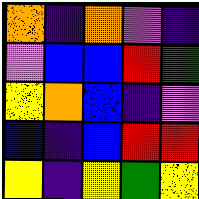[["orange", "indigo", "orange", "violet", "indigo"], ["violet", "blue", "blue", "red", "green"], ["yellow", "orange", "blue", "indigo", "violet"], ["blue", "indigo", "blue", "red", "red"], ["yellow", "indigo", "yellow", "green", "yellow"]]